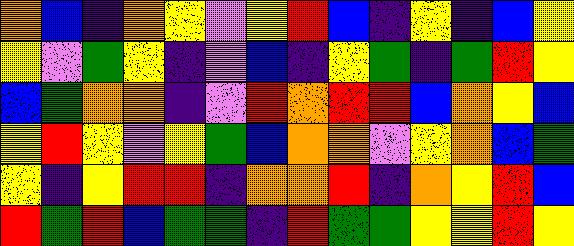[["orange", "blue", "indigo", "orange", "yellow", "violet", "yellow", "red", "blue", "indigo", "yellow", "indigo", "blue", "yellow"], ["yellow", "violet", "green", "yellow", "indigo", "violet", "blue", "indigo", "yellow", "green", "indigo", "green", "red", "yellow"], ["blue", "green", "orange", "orange", "indigo", "violet", "red", "orange", "red", "red", "blue", "orange", "yellow", "blue"], ["yellow", "red", "yellow", "violet", "yellow", "green", "blue", "orange", "orange", "violet", "yellow", "orange", "blue", "green"], ["yellow", "indigo", "yellow", "red", "red", "indigo", "orange", "orange", "red", "indigo", "orange", "yellow", "red", "blue"], ["red", "green", "red", "blue", "green", "green", "indigo", "red", "green", "green", "yellow", "yellow", "red", "yellow"]]